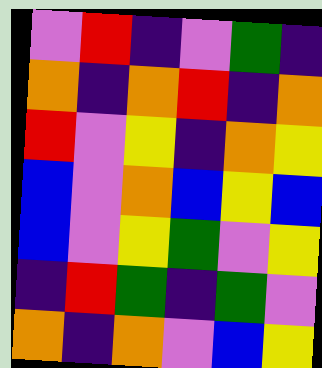[["violet", "red", "indigo", "violet", "green", "indigo"], ["orange", "indigo", "orange", "red", "indigo", "orange"], ["red", "violet", "yellow", "indigo", "orange", "yellow"], ["blue", "violet", "orange", "blue", "yellow", "blue"], ["blue", "violet", "yellow", "green", "violet", "yellow"], ["indigo", "red", "green", "indigo", "green", "violet"], ["orange", "indigo", "orange", "violet", "blue", "yellow"]]